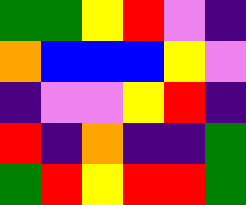[["green", "green", "yellow", "red", "violet", "indigo"], ["orange", "blue", "blue", "blue", "yellow", "violet"], ["indigo", "violet", "violet", "yellow", "red", "indigo"], ["red", "indigo", "orange", "indigo", "indigo", "green"], ["green", "red", "yellow", "red", "red", "green"]]